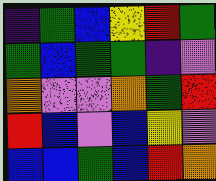[["indigo", "green", "blue", "yellow", "red", "green"], ["green", "blue", "green", "green", "indigo", "violet"], ["orange", "violet", "violet", "orange", "green", "red"], ["red", "blue", "violet", "blue", "yellow", "violet"], ["blue", "blue", "green", "blue", "red", "orange"]]